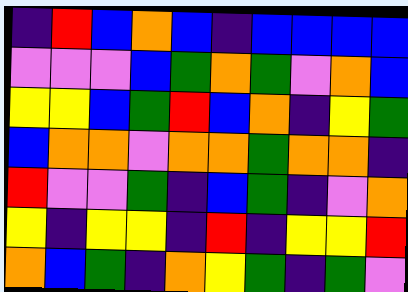[["indigo", "red", "blue", "orange", "blue", "indigo", "blue", "blue", "blue", "blue"], ["violet", "violet", "violet", "blue", "green", "orange", "green", "violet", "orange", "blue"], ["yellow", "yellow", "blue", "green", "red", "blue", "orange", "indigo", "yellow", "green"], ["blue", "orange", "orange", "violet", "orange", "orange", "green", "orange", "orange", "indigo"], ["red", "violet", "violet", "green", "indigo", "blue", "green", "indigo", "violet", "orange"], ["yellow", "indigo", "yellow", "yellow", "indigo", "red", "indigo", "yellow", "yellow", "red"], ["orange", "blue", "green", "indigo", "orange", "yellow", "green", "indigo", "green", "violet"]]